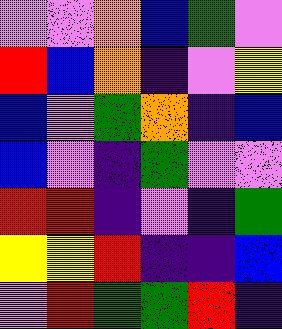[["violet", "violet", "orange", "blue", "green", "violet"], ["red", "blue", "orange", "indigo", "violet", "yellow"], ["blue", "violet", "green", "orange", "indigo", "blue"], ["blue", "violet", "indigo", "green", "violet", "violet"], ["red", "red", "indigo", "violet", "indigo", "green"], ["yellow", "yellow", "red", "indigo", "indigo", "blue"], ["violet", "red", "green", "green", "red", "indigo"]]